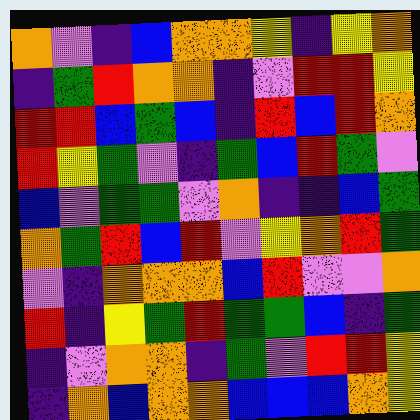[["orange", "violet", "indigo", "blue", "orange", "orange", "yellow", "indigo", "yellow", "orange"], ["indigo", "green", "red", "orange", "orange", "indigo", "violet", "red", "red", "yellow"], ["red", "red", "blue", "green", "blue", "indigo", "red", "blue", "red", "orange"], ["red", "yellow", "green", "violet", "indigo", "green", "blue", "red", "green", "violet"], ["blue", "violet", "green", "green", "violet", "orange", "indigo", "indigo", "blue", "green"], ["orange", "green", "red", "blue", "red", "violet", "yellow", "orange", "red", "green"], ["violet", "indigo", "orange", "orange", "orange", "blue", "red", "violet", "violet", "orange"], ["red", "indigo", "yellow", "green", "red", "green", "green", "blue", "indigo", "green"], ["indigo", "violet", "orange", "orange", "indigo", "green", "violet", "red", "red", "yellow"], ["indigo", "orange", "blue", "orange", "orange", "blue", "blue", "blue", "orange", "yellow"]]